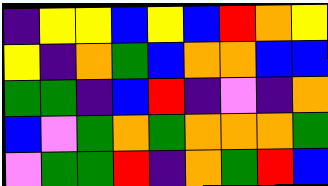[["indigo", "yellow", "yellow", "blue", "yellow", "blue", "red", "orange", "yellow"], ["yellow", "indigo", "orange", "green", "blue", "orange", "orange", "blue", "blue"], ["green", "green", "indigo", "blue", "red", "indigo", "violet", "indigo", "orange"], ["blue", "violet", "green", "orange", "green", "orange", "orange", "orange", "green"], ["violet", "green", "green", "red", "indigo", "orange", "green", "red", "blue"]]